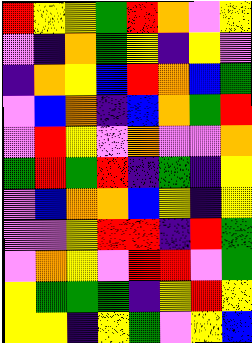[["red", "yellow", "yellow", "green", "red", "orange", "violet", "yellow"], ["violet", "indigo", "orange", "green", "yellow", "indigo", "yellow", "violet"], ["indigo", "orange", "yellow", "blue", "red", "orange", "blue", "green"], ["violet", "blue", "orange", "indigo", "blue", "orange", "green", "red"], ["violet", "red", "yellow", "violet", "orange", "violet", "violet", "orange"], ["green", "red", "green", "red", "indigo", "green", "indigo", "yellow"], ["violet", "blue", "orange", "orange", "blue", "yellow", "indigo", "yellow"], ["violet", "violet", "yellow", "red", "red", "indigo", "red", "green"], ["violet", "orange", "yellow", "violet", "red", "red", "violet", "green"], ["yellow", "green", "green", "green", "indigo", "yellow", "red", "yellow"], ["yellow", "yellow", "indigo", "yellow", "green", "violet", "yellow", "blue"]]